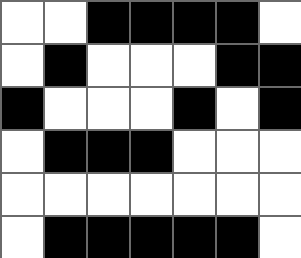[["white", "white", "black", "black", "black", "black", "white"], ["white", "black", "white", "white", "white", "black", "black"], ["black", "white", "white", "white", "black", "white", "black"], ["white", "black", "black", "black", "white", "white", "white"], ["white", "white", "white", "white", "white", "white", "white"], ["white", "black", "black", "black", "black", "black", "white"]]